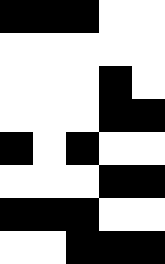[["black", "black", "black", "white", "white"], ["white", "white", "white", "white", "white"], ["white", "white", "white", "black", "white"], ["white", "white", "white", "black", "black"], ["black", "white", "black", "white", "white"], ["white", "white", "white", "black", "black"], ["black", "black", "black", "white", "white"], ["white", "white", "black", "black", "black"]]